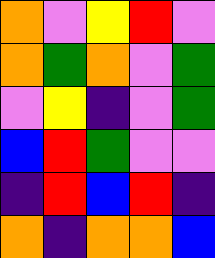[["orange", "violet", "yellow", "red", "violet"], ["orange", "green", "orange", "violet", "green"], ["violet", "yellow", "indigo", "violet", "green"], ["blue", "red", "green", "violet", "violet"], ["indigo", "red", "blue", "red", "indigo"], ["orange", "indigo", "orange", "orange", "blue"]]